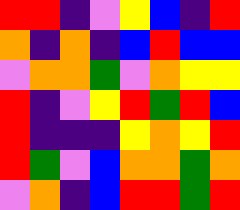[["red", "red", "indigo", "violet", "yellow", "blue", "indigo", "red"], ["orange", "indigo", "orange", "indigo", "blue", "red", "blue", "blue"], ["violet", "orange", "orange", "green", "violet", "orange", "yellow", "yellow"], ["red", "indigo", "violet", "yellow", "red", "green", "red", "blue"], ["red", "indigo", "indigo", "indigo", "yellow", "orange", "yellow", "red"], ["red", "green", "violet", "blue", "orange", "orange", "green", "orange"], ["violet", "orange", "indigo", "blue", "red", "red", "green", "red"]]